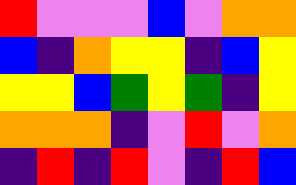[["red", "violet", "violet", "violet", "blue", "violet", "orange", "orange"], ["blue", "indigo", "orange", "yellow", "yellow", "indigo", "blue", "yellow"], ["yellow", "yellow", "blue", "green", "yellow", "green", "indigo", "yellow"], ["orange", "orange", "orange", "indigo", "violet", "red", "violet", "orange"], ["indigo", "red", "indigo", "red", "violet", "indigo", "red", "blue"]]